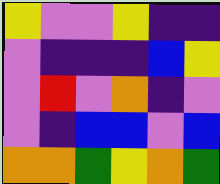[["yellow", "violet", "violet", "yellow", "indigo", "indigo"], ["violet", "indigo", "indigo", "indigo", "blue", "yellow"], ["violet", "red", "violet", "orange", "indigo", "violet"], ["violet", "indigo", "blue", "blue", "violet", "blue"], ["orange", "orange", "green", "yellow", "orange", "green"]]